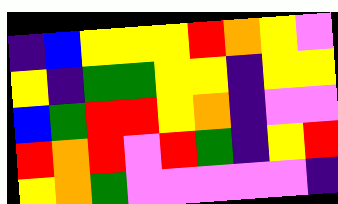[["indigo", "blue", "yellow", "yellow", "yellow", "red", "orange", "yellow", "violet"], ["yellow", "indigo", "green", "green", "yellow", "yellow", "indigo", "yellow", "yellow"], ["blue", "green", "red", "red", "yellow", "orange", "indigo", "violet", "violet"], ["red", "orange", "red", "violet", "red", "green", "indigo", "yellow", "red"], ["yellow", "orange", "green", "violet", "violet", "violet", "violet", "violet", "indigo"]]